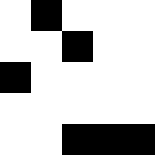[["white", "black", "white", "white", "white"], ["white", "white", "black", "white", "white"], ["black", "white", "white", "white", "white"], ["white", "white", "white", "white", "white"], ["white", "white", "black", "black", "black"]]